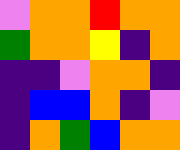[["violet", "orange", "orange", "red", "orange", "orange"], ["green", "orange", "orange", "yellow", "indigo", "orange"], ["indigo", "indigo", "violet", "orange", "orange", "indigo"], ["indigo", "blue", "blue", "orange", "indigo", "violet"], ["indigo", "orange", "green", "blue", "orange", "orange"]]